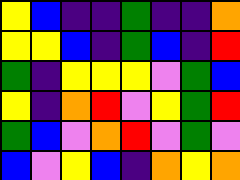[["yellow", "blue", "indigo", "indigo", "green", "indigo", "indigo", "orange"], ["yellow", "yellow", "blue", "indigo", "green", "blue", "indigo", "red"], ["green", "indigo", "yellow", "yellow", "yellow", "violet", "green", "blue"], ["yellow", "indigo", "orange", "red", "violet", "yellow", "green", "red"], ["green", "blue", "violet", "orange", "red", "violet", "green", "violet"], ["blue", "violet", "yellow", "blue", "indigo", "orange", "yellow", "orange"]]